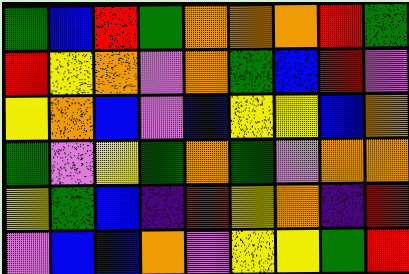[["green", "blue", "red", "green", "orange", "orange", "orange", "red", "green"], ["red", "yellow", "orange", "violet", "orange", "green", "blue", "red", "violet"], ["yellow", "orange", "blue", "violet", "blue", "yellow", "yellow", "blue", "orange"], ["green", "violet", "yellow", "green", "orange", "green", "violet", "orange", "orange"], ["yellow", "green", "blue", "indigo", "red", "yellow", "orange", "indigo", "red"], ["violet", "blue", "blue", "orange", "violet", "yellow", "yellow", "green", "red"]]